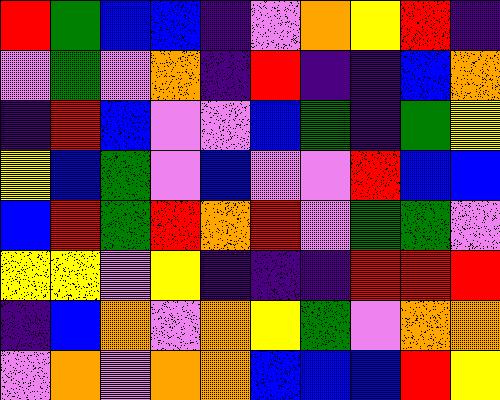[["red", "green", "blue", "blue", "indigo", "violet", "orange", "yellow", "red", "indigo"], ["violet", "green", "violet", "orange", "indigo", "red", "indigo", "indigo", "blue", "orange"], ["indigo", "red", "blue", "violet", "violet", "blue", "green", "indigo", "green", "yellow"], ["yellow", "blue", "green", "violet", "blue", "violet", "violet", "red", "blue", "blue"], ["blue", "red", "green", "red", "orange", "red", "violet", "green", "green", "violet"], ["yellow", "yellow", "violet", "yellow", "indigo", "indigo", "indigo", "red", "red", "red"], ["indigo", "blue", "orange", "violet", "orange", "yellow", "green", "violet", "orange", "orange"], ["violet", "orange", "violet", "orange", "orange", "blue", "blue", "blue", "red", "yellow"]]